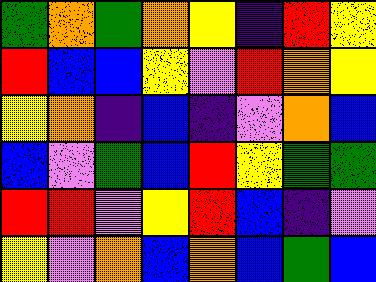[["green", "orange", "green", "orange", "yellow", "indigo", "red", "yellow"], ["red", "blue", "blue", "yellow", "violet", "red", "orange", "yellow"], ["yellow", "orange", "indigo", "blue", "indigo", "violet", "orange", "blue"], ["blue", "violet", "green", "blue", "red", "yellow", "green", "green"], ["red", "red", "violet", "yellow", "red", "blue", "indigo", "violet"], ["yellow", "violet", "orange", "blue", "orange", "blue", "green", "blue"]]